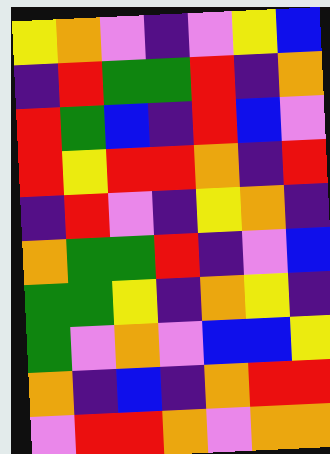[["yellow", "orange", "violet", "indigo", "violet", "yellow", "blue"], ["indigo", "red", "green", "green", "red", "indigo", "orange"], ["red", "green", "blue", "indigo", "red", "blue", "violet"], ["red", "yellow", "red", "red", "orange", "indigo", "red"], ["indigo", "red", "violet", "indigo", "yellow", "orange", "indigo"], ["orange", "green", "green", "red", "indigo", "violet", "blue"], ["green", "green", "yellow", "indigo", "orange", "yellow", "indigo"], ["green", "violet", "orange", "violet", "blue", "blue", "yellow"], ["orange", "indigo", "blue", "indigo", "orange", "red", "red"], ["violet", "red", "red", "orange", "violet", "orange", "orange"]]